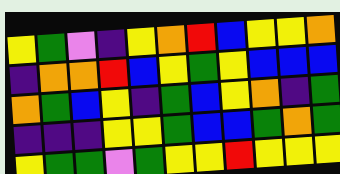[["yellow", "green", "violet", "indigo", "yellow", "orange", "red", "blue", "yellow", "yellow", "orange"], ["indigo", "orange", "orange", "red", "blue", "yellow", "green", "yellow", "blue", "blue", "blue"], ["orange", "green", "blue", "yellow", "indigo", "green", "blue", "yellow", "orange", "indigo", "green"], ["indigo", "indigo", "indigo", "yellow", "yellow", "green", "blue", "blue", "green", "orange", "green"], ["yellow", "green", "green", "violet", "green", "yellow", "yellow", "red", "yellow", "yellow", "yellow"]]